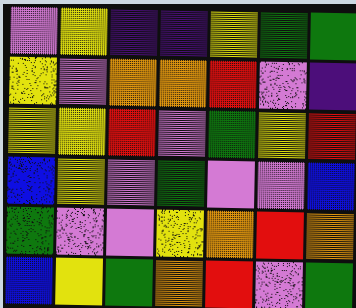[["violet", "yellow", "indigo", "indigo", "yellow", "green", "green"], ["yellow", "violet", "orange", "orange", "red", "violet", "indigo"], ["yellow", "yellow", "red", "violet", "green", "yellow", "red"], ["blue", "yellow", "violet", "green", "violet", "violet", "blue"], ["green", "violet", "violet", "yellow", "orange", "red", "orange"], ["blue", "yellow", "green", "orange", "red", "violet", "green"]]